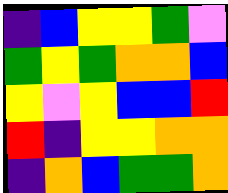[["indigo", "blue", "yellow", "yellow", "green", "violet"], ["green", "yellow", "green", "orange", "orange", "blue"], ["yellow", "violet", "yellow", "blue", "blue", "red"], ["red", "indigo", "yellow", "yellow", "orange", "orange"], ["indigo", "orange", "blue", "green", "green", "orange"]]